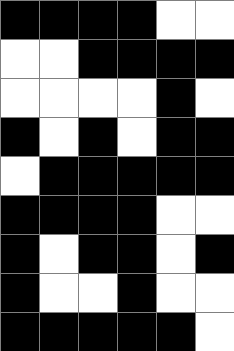[["black", "black", "black", "black", "white", "white"], ["white", "white", "black", "black", "black", "black"], ["white", "white", "white", "white", "black", "white"], ["black", "white", "black", "white", "black", "black"], ["white", "black", "black", "black", "black", "black"], ["black", "black", "black", "black", "white", "white"], ["black", "white", "black", "black", "white", "black"], ["black", "white", "white", "black", "white", "white"], ["black", "black", "black", "black", "black", "white"]]